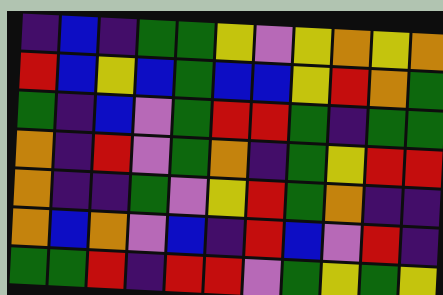[["indigo", "blue", "indigo", "green", "green", "yellow", "violet", "yellow", "orange", "yellow", "orange"], ["red", "blue", "yellow", "blue", "green", "blue", "blue", "yellow", "red", "orange", "green"], ["green", "indigo", "blue", "violet", "green", "red", "red", "green", "indigo", "green", "green"], ["orange", "indigo", "red", "violet", "green", "orange", "indigo", "green", "yellow", "red", "red"], ["orange", "indigo", "indigo", "green", "violet", "yellow", "red", "green", "orange", "indigo", "indigo"], ["orange", "blue", "orange", "violet", "blue", "indigo", "red", "blue", "violet", "red", "indigo"], ["green", "green", "red", "indigo", "red", "red", "violet", "green", "yellow", "green", "yellow"]]